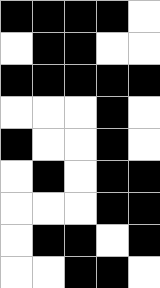[["black", "black", "black", "black", "white"], ["white", "black", "black", "white", "white"], ["black", "black", "black", "black", "black"], ["white", "white", "white", "black", "white"], ["black", "white", "white", "black", "white"], ["white", "black", "white", "black", "black"], ["white", "white", "white", "black", "black"], ["white", "black", "black", "white", "black"], ["white", "white", "black", "black", "white"]]